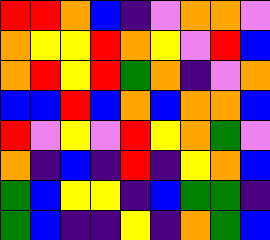[["red", "red", "orange", "blue", "indigo", "violet", "orange", "orange", "violet"], ["orange", "yellow", "yellow", "red", "orange", "yellow", "violet", "red", "blue"], ["orange", "red", "yellow", "red", "green", "orange", "indigo", "violet", "orange"], ["blue", "blue", "red", "blue", "orange", "blue", "orange", "orange", "blue"], ["red", "violet", "yellow", "violet", "red", "yellow", "orange", "green", "violet"], ["orange", "indigo", "blue", "indigo", "red", "indigo", "yellow", "orange", "blue"], ["green", "blue", "yellow", "yellow", "indigo", "blue", "green", "green", "indigo"], ["green", "blue", "indigo", "indigo", "yellow", "indigo", "orange", "green", "blue"]]